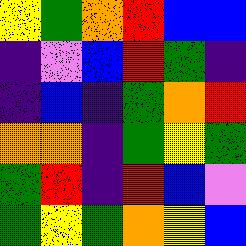[["yellow", "green", "orange", "red", "blue", "blue"], ["indigo", "violet", "blue", "red", "green", "indigo"], ["indigo", "blue", "indigo", "green", "orange", "red"], ["orange", "orange", "indigo", "green", "yellow", "green"], ["green", "red", "indigo", "red", "blue", "violet"], ["green", "yellow", "green", "orange", "yellow", "blue"]]